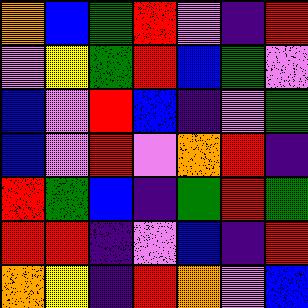[["orange", "blue", "green", "red", "violet", "indigo", "red"], ["violet", "yellow", "green", "red", "blue", "green", "violet"], ["blue", "violet", "red", "blue", "indigo", "violet", "green"], ["blue", "violet", "red", "violet", "orange", "red", "indigo"], ["red", "green", "blue", "indigo", "green", "red", "green"], ["red", "red", "indigo", "violet", "blue", "indigo", "red"], ["orange", "yellow", "indigo", "red", "orange", "violet", "blue"]]